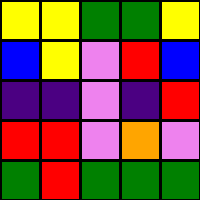[["yellow", "yellow", "green", "green", "yellow"], ["blue", "yellow", "violet", "red", "blue"], ["indigo", "indigo", "violet", "indigo", "red"], ["red", "red", "violet", "orange", "violet"], ["green", "red", "green", "green", "green"]]